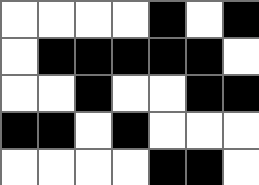[["white", "white", "white", "white", "black", "white", "black"], ["white", "black", "black", "black", "black", "black", "white"], ["white", "white", "black", "white", "white", "black", "black"], ["black", "black", "white", "black", "white", "white", "white"], ["white", "white", "white", "white", "black", "black", "white"]]